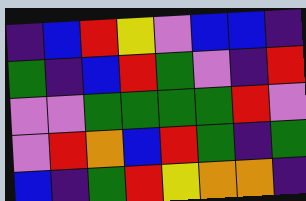[["indigo", "blue", "red", "yellow", "violet", "blue", "blue", "indigo"], ["green", "indigo", "blue", "red", "green", "violet", "indigo", "red"], ["violet", "violet", "green", "green", "green", "green", "red", "violet"], ["violet", "red", "orange", "blue", "red", "green", "indigo", "green"], ["blue", "indigo", "green", "red", "yellow", "orange", "orange", "indigo"]]